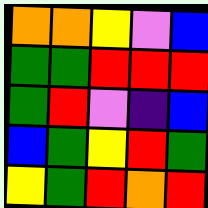[["orange", "orange", "yellow", "violet", "blue"], ["green", "green", "red", "red", "red"], ["green", "red", "violet", "indigo", "blue"], ["blue", "green", "yellow", "red", "green"], ["yellow", "green", "red", "orange", "red"]]